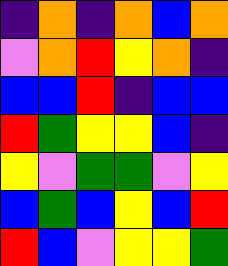[["indigo", "orange", "indigo", "orange", "blue", "orange"], ["violet", "orange", "red", "yellow", "orange", "indigo"], ["blue", "blue", "red", "indigo", "blue", "blue"], ["red", "green", "yellow", "yellow", "blue", "indigo"], ["yellow", "violet", "green", "green", "violet", "yellow"], ["blue", "green", "blue", "yellow", "blue", "red"], ["red", "blue", "violet", "yellow", "yellow", "green"]]